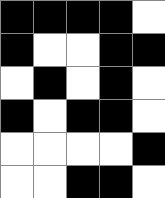[["black", "black", "black", "black", "white"], ["black", "white", "white", "black", "black"], ["white", "black", "white", "black", "white"], ["black", "white", "black", "black", "white"], ["white", "white", "white", "white", "black"], ["white", "white", "black", "black", "white"]]